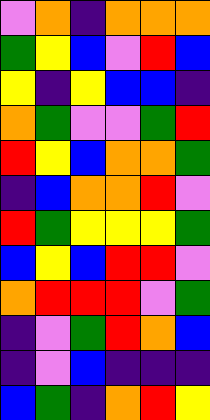[["violet", "orange", "indigo", "orange", "orange", "orange"], ["green", "yellow", "blue", "violet", "red", "blue"], ["yellow", "indigo", "yellow", "blue", "blue", "indigo"], ["orange", "green", "violet", "violet", "green", "red"], ["red", "yellow", "blue", "orange", "orange", "green"], ["indigo", "blue", "orange", "orange", "red", "violet"], ["red", "green", "yellow", "yellow", "yellow", "green"], ["blue", "yellow", "blue", "red", "red", "violet"], ["orange", "red", "red", "red", "violet", "green"], ["indigo", "violet", "green", "red", "orange", "blue"], ["indigo", "violet", "blue", "indigo", "indigo", "indigo"], ["blue", "green", "indigo", "orange", "red", "yellow"]]